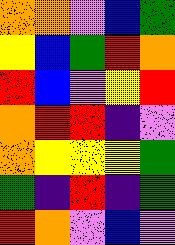[["orange", "orange", "violet", "blue", "green"], ["yellow", "blue", "green", "red", "orange"], ["red", "blue", "violet", "yellow", "red"], ["orange", "red", "red", "indigo", "violet"], ["orange", "yellow", "yellow", "yellow", "green"], ["green", "indigo", "red", "indigo", "green"], ["red", "orange", "violet", "blue", "violet"]]